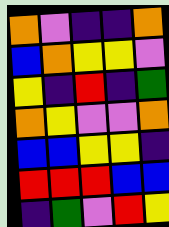[["orange", "violet", "indigo", "indigo", "orange"], ["blue", "orange", "yellow", "yellow", "violet"], ["yellow", "indigo", "red", "indigo", "green"], ["orange", "yellow", "violet", "violet", "orange"], ["blue", "blue", "yellow", "yellow", "indigo"], ["red", "red", "red", "blue", "blue"], ["indigo", "green", "violet", "red", "yellow"]]